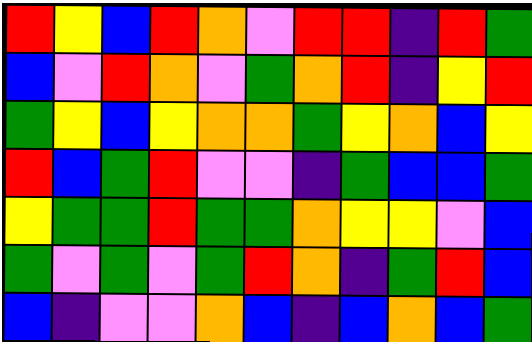[["red", "yellow", "blue", "red", "orange", "violet", "red", "red", "indigo", "red", "green"], ["blue", "violet", "red", "orange", "violet", "green", "orange", "red", "indigo", "yellow", "red"], ["green", "yellow", "blue", "yellow", "orange", "orange", "green", "yellow", "orange", "blue", "yellow"], ["red", "blue", "green", "red", "violet", "violet", "indigo", "green", "blue", "blue", "green"], ["yellow", "green", "green", "red", "green", "green", "orange", "yellow", "yellow", "violet", "blue"], ["green", "violet", "green", "violet", "green", "red", "orange", "indigo", "green", "red", "blue"], ["blue", "indigo", "violet", "violet", "orange", "blue", "indigo", "blue", "orange", "blue", "green"]]